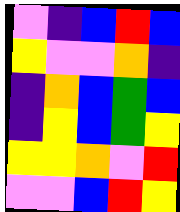[["violet", "indigo", "blue", "red", "blue"], ["yellow", "violet", "violet", "orange", "indigo"], ["indigo", "orange", "blue", "green", "blue"], ["indigo", "yellow", "blue", "green", "yellow"], ["yellow", "yellow", "orange", "violet", "red"], ["violet", "violet", "blue", "red", "yellow"]]